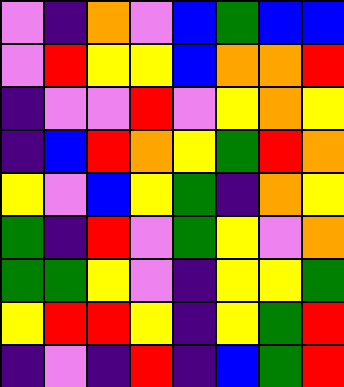[["violet", "indigo", "orange", "violet", "blue", "green", "blue", "blue"], ["violet", "red", "yellow", "yellow", "blue", "orange", "orange", "red"], ["indigo", "violet", "violet", "red", "violet", "yellow", "orange", "yellow"], ["indigo", "blue", "red", "orange", "yellow", "green", "red", "orange"], ["yellow", "violet", "blue", "yellow", "green", "indigo", "orange", "yellow"], ["green", "indigo", "red", "violet", "green", "yellow", "violet", "orange"], ["green", "green", "yellow", "violet", "indigo", "yellow", "yellow", "green"], ["yellow", "red", "red", "yellow", "indigo", "yellow", "green", "red"], ["indigo", "violet", "indigo", "red", "indigo", "blue", "green", "red"]]